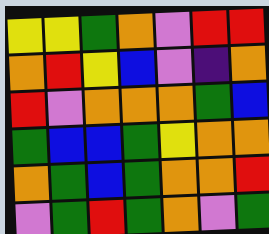[["yellow", "yellow", "green", "orange", "violet", "red", "red"], ["orange", "red", "yellow", "blue", "violet", "indigo", "orange"], ["red", "violet", "orange", "orange", "orange", "green", "blue"], ["green", "blue", "blue", "green", "yellow", "orange", "orange"], ["orange", "green", "blue", "green", "orange", "orange", "red"], ["violet", "green", "red", "green", "orange", "violet", "green"]]